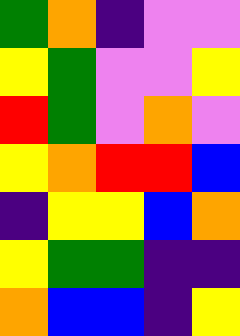[["green", "orange", "indigo", "violet", "violet"], ["yellow", "green", "violet", "violet", "yellow"], ["red", "green", "violet", "orange", "violet"], ["yellow", "orange", "red", "red", "blue"], ["indigo", "yellow", "yellow", "blue", "orange"], ["yellow", "green", "green", "indigo", "indigo"], ["orange", "blue", "blue", "indigo", "yellow"]]